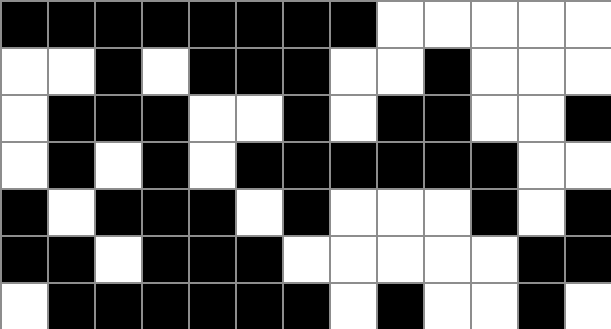[["black", "black", "black", "black", "black", "black", "black", "black", "white", "white", "white", "white", "white"], ["white", "white", "black", "white", "black", "black", "black", "white", "white", "black", "white", "white", "white"], ["white", "black", "black", "black", "white", "white", "black", "white", "black", "black", "white", "white", "black"], ["white", "black", "white", "black", "white", "black", "black", "black", "black", "black", "black", "white", "white"], ["black", "white", "black", "black", "black", "white", "black", "white", "white", "white", "black", "white", "black"], ["black", "black", "white", "black", "black", "black", "white", "white", "white", "white", "white", "black", "black"], ["white", "black", "black", "black", "black", "black", "black", "white", "black", "white", "white", "black", "white"]]